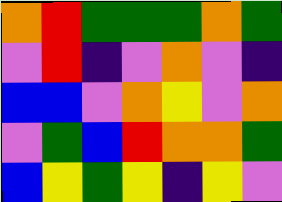[["orange", "red", "green", "green", "green", "orange", "green"], ["violet", "red", "indigo", "violet", "orange", "violet", "indigo"], ["blue", "blue", "violet", "orange", "yellow", "violet", "orange"], ["violet", "green", "blue", "red", "orange", "orange", "green"], ["blue", "yellow", "green", "yellow", "indigo", "yellow", "violet"]]